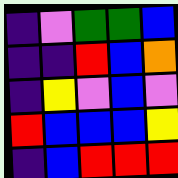[["indigo", "violet", "green", "green", "blue"], ["indigo", "indigo", "red", "blue", "orange"], ["indigo", "yellow", "violet", "blue", "violet"], ["red", "blue", "blue", "blue", "yellow"], ["indigo", "blue", "red", "red", "red"]]